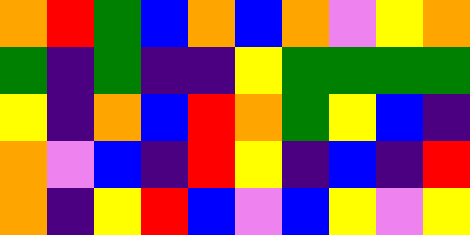[["orange", "red", "green", "blue", "orange", "blue", "orange", "violet", "yellow", "orange"], ["green", "indigo", "green", "indigo", "indigo", "yellow", "green", "green", "green", "green"], ["yellow", "indigo", "orange", "blue", "red", "orange", "green", "yellow", "blue", "indigo"], ["orange", "violet", "blue", "indigo", "red", "yellow", "indigo", "blue", "indigo", "red"], ["orange", "indigo", "yellow", "red", "blue", "violet", "blue", "yellow", "violet", "yellow"]]